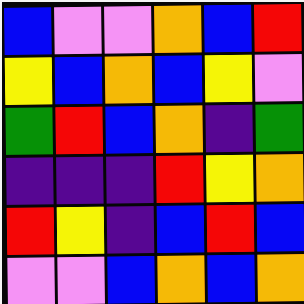[["blue", "violet", "violet", "orange", "blue", "red"], ["yellow", "blue", "orange", "blue", "yellow", "violet"], ["green", "red", "blue", "orange", "indigo", "green"], ["indigo", "indigo", "indigo", "red", "yellow", "orange"], ["red", "yellow", "indigo", "blue", "red", "blue"], ["violet", "violet", "blue", "orange", "blue", "orange"]]